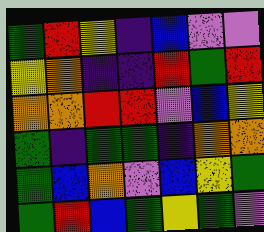[["green", "red", "yellow", "indigo", "blue", "violet", "violet"], ["yellow", "orange", "indigo", "indigo", "red", "green", "red"], ["orange", "orange", "red", "red", "violet", "blue", "yellow"], ["green", "indigo", "green", "green", "indigo", "orange", "orange"], ["green", "blue", "orange", "violet", "blue", "yellow", "green"], ["green", "red", "blue", "green", "yellow", "green", "violet"]]